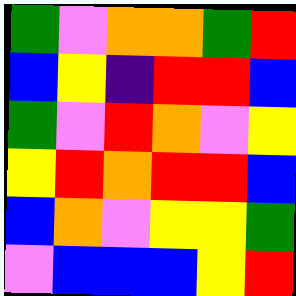[["green", "violet", "orange", "orange", "green", "red"], ["blue", "yellow", "indigo", "red", "red", "blue"], ["green", "violet", "red", "orange", "violet", "yellow"], ["yellow", "red", "orange", "red", "red", "blue"], ["blue", "orange", "violet", "yellow", "yellow", "green"], ["violet", "blue", "blue", "blue", "yellow", "red"]]